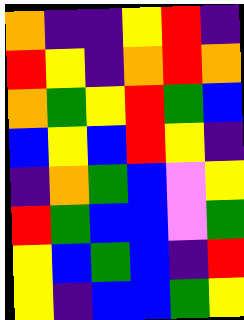[["orange", "indigo", "indigo", "yellow", "red", "indigo"], ["red", "yellow", "indigo", "orange", "red", "orange"], ["orange", "green", "yellow", "red", "green", "blue"], ["blue", "yellow", "blue", "red", "yellow", "indigo"], ["indigo", "orange", "green", "blue", "violet", "yellow"], ["red", "green", "blue", "blue", "violet", "green"], ["yellow", "blue", "green", "blue", "indigo", "red"], ["yellow", "indigo", "blue", "blue", "green", "yellow"]]